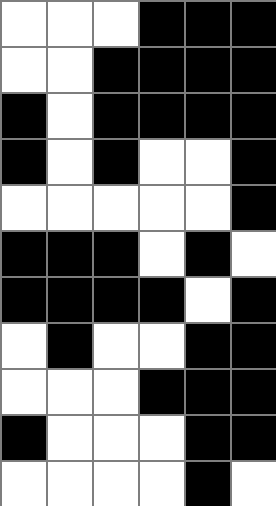[["white", "white", "white", "black", "black", "black"], ["white", "white", "black", "black", "black", "black"], ["black", "white", "black", "black", "black", "black"], ["black", "white", "black", "white", "white", "black"], ["white", "white", "white", "white", "white", "black"], ["black", "black", "black", "white", "black", "white"], ["black", "black", "black", "black", "white", "black"], ["white", "black", "white", "white", "black", "black"], ["white", "white", "white", "black", "black", "black"], ["black", "white", "white", "white", "black", "black"], ["white", "white", "white", "white", "black", "white"]]